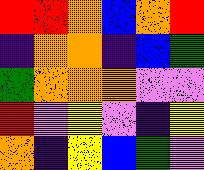[["red", "red", "orange", "blue", "orange", "red"], ["indigo", "orange", "orange", "indigo", "blue", "green"], ["green", "orange", "orange", "orange", "violet", "violet"], ["red", "violet", "yellow", "violet", "indigo", "yellow"], ["orange", "indigo", "yellow", "blue", "green", "violet"]]